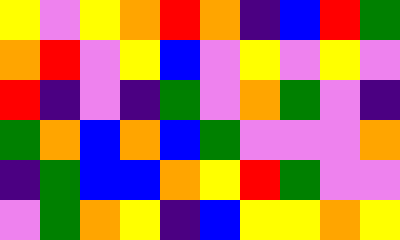[["yellow", "violet", "yellow", "orange", "red", "orange", "indigo", "blue", "red", "green"], ["orange", "red", "violet", "yellow", "blue", "violet", "yellow", "violet", "yellow", "violet"], ["red", "indigo", "violet", "indigo", "green", "violet", "orange", "green", "violet", "indigo"], ["green", "orange", "blue", "orange", "blue", "green", "violet", "violet", "violet", "orange"], ["indigo", "green", "blue", "blue", "orange", "yellow", "red", "green", "violet", "violet"], ["violet", "green", "orange", "yellow", "indigo", "blue", "yellow", "yellow", "orange", "yellow"]]